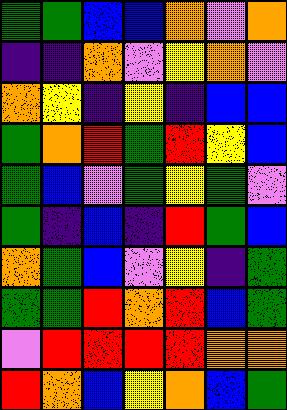[["green", "green", "blue", "blue", "orange", "violet", "orange"], ["indigo", "indigo", "orange", "violet", "yellow", "orange", "violet"], ["orange", "yellow", "indigo", "yellow", "indigo", "blue", "blue"], ["green", "orange", "red", "green", "red", "yellow", "blue"], ["green", "blue", "violet", "green", "yellow", "green", "violet"], ["green", "indigo", "blue", "indigo", "red", "green", "blue"], ["orange", "green", "blue", "violet", "yellow", "indigo", "green"], ["green", "green", "red", "orange", "red", "blue", "green"], ["violet", "red", "red", "red", "red", "orange", "orange"], ["red", "orange", "blue", "yellow", "orange", "blue", "green"]]